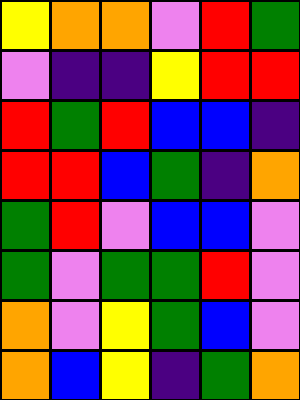[["yellow", "orange", "orange", "violet", "red", "green"], ["violet", "indigo", "indigo", "yellow", "red", "red"], ["red", "green", "red", "blue", "blue", "indigo"], ["red", "red", "blue", "green", "indigo", "orange"], ["green", "red", "violet", "blue", "blue", "violet"], ["green", "violet", "green", "green", "red", "violet"], ["orange", "violet", "yellow", "green", "blue", "violet"], ["orange", "blue", "yellow", "indigo", "green", "orange"]]